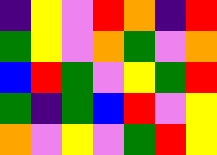[["indigo", "yellow", "violet", "red", "orange", "indigo", "red"], ["green", "yellow", "violet", "orange", "green", "violet", "orange"], ["blue", "red", "green", "violet", "yellow", "green", "red"], ["green", "indigo", "green", "blue", "red", "violet", "yellow"], ["orange", "violet", "yellow", "violet", "green", "red", "yellow"]]